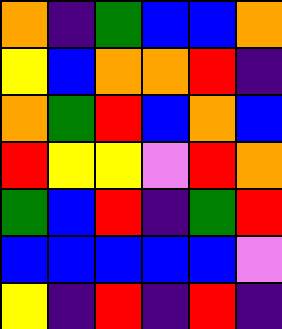[["orange", "indigo", "green", "blue", "blue", "orange"], ["yellow", "blue", "orange", "orange", "red", "indigo"], ["orange", "green", "red", "blue", "orange", "blue"], ["red", "yellow", "yellow", "violet", "red", "orange"], ["green", "blue", "red", "indigo", "green", "red"], ["blue", "blue", "blue", "blue", "blue", "violet"], ["yellow", "indigo", "red", "indigo", "red", "indigo"]]